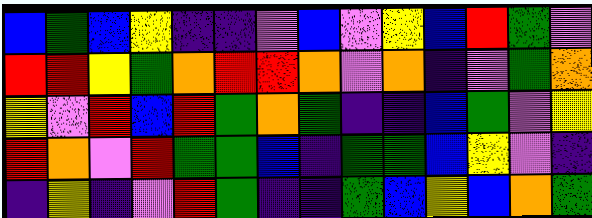[["blue", "green", "blue", "yellow", "indigo", "indigo", "violet", "blue", "violet", "yellow", "blue", "red", "green", "violet"], ["red", "red", "yellow", "green", "orange", "red", "red", "orange", "violet", "orange", "indigo", "violet", "green", "orange"], ["yellow", "violet", "red", "blue", "red", "green", "orange", "green", "indigo", "indigo", "blue", "green", "violet", "yellow"], ["red", "orange", "violet", "red", "green", "green", "blue", "indigo", "green", "green", "blue", "yellow", "violet", "indigo"], ["indigo", "yellow", "indigo", "violet", "red", "green", "indigo", "indigo", "green", "blue", "yellow", "blue", "orange", "green"]]